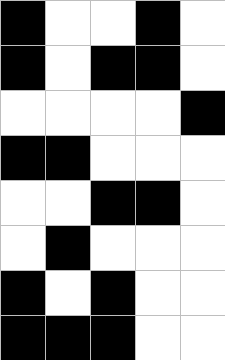[["black", "white", "white", "black", "white"], ["black", "white", "black", "black", "white"], ["white", "white", "white", "white", "black"], ["black", "black", "white", "white", "white"], ["white", "white", "black", "black", "white"], ["white", "black", "white", "white", "white"], ["black", "white", "black", "white", "white"], ["black", "black", "black", "white", "white"]]